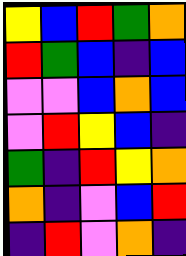[["yellow", "blue", "red", "green", "orange"], ["red", "green", "blue", "indigo", "blue"], ["violet", "violet", "blue", "orange", "blue"], ["violet", "red", "yellow", "blue", "indigo"], ["green", "indigo", "red", "yellow", "orange"], ["orange", "indigo", "violet", "blue", "red"], ["indigo", "red", "violet", "orange", "indigo"]]